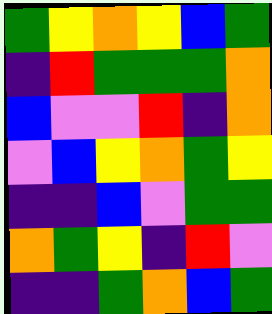[["green", "yellow", "orange", "yellow", "blue", "green"], ["indigo", "red", "green", "green", "green", "orange"], ["blue", "violet", "violet", "red", "indigo", "orange"], ["violet", "blue", "yellow", "orange", "green", "yellow"], ["indigo", "indigo", "blue", "violet", "green", "green"], ["orange", "green", "yellow", "indigo", "red", "violet"], ["indigo", "indigo", "green", "orange", "blue", "green"]]